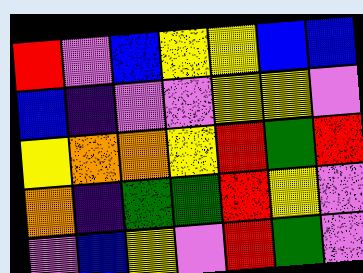[["red", "violet", "blue", "yellow", "yellow", "blue", "blue"], ["blue", "indigo", "violet", "violet", "yellow", "yellow", "violet"], ["yellow", "orange", "orange", "yellow", "red", "green", "red"], ["orange", "indigo", "green", "green", "red", "yellow", "violet"], ["violet", "blue", "yellow", "violet", "red", "green", "violet"]]